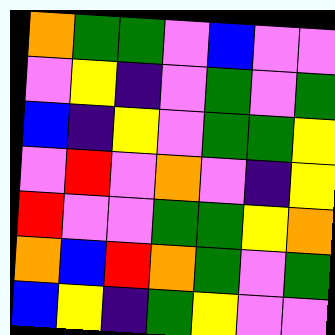[["orange", "green", "green", "violet", "blue", "violet", "violet"], ["violet", "yellow", "indigo", "violet", "green", "violet", "green"], ["blue", "indigo", "yellow", "violet", "green", "green", "yellow"], ["violet", "red", "violet", "orange", "violet", "indigo", "yellow"], ["red", "violet", "violet", "green", "green", "yellow", "orange"], ["orange", "blue", "red", "orange", "green", "violet", "green"], ["blue", "yellow", "indigo", "green", "yellow", "violet", "violet"]]